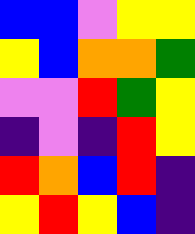[["blue", "blue", "violet", "yellow", "yellow"], ["yellow", "blue", "orange", "orange", "green"], ["violet", "violet", "red", "green", "yellow"], ["indigo", "violet", "indigo", "red", "yellow"], ["red", "orange", "blue", "red", "indigo"], ["yellow", "red", "yellow", "blue", "indigo"]]